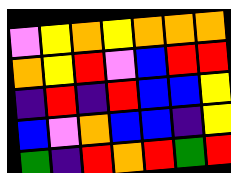[["violet", "yellow", "orange", "yellow", "orange", "orange", "orange"], ["orange", "yellow", "red", "violet", "blue", "red", "red"], ["indigo", "red", "indigo", "red", "blue", "blue", "yellow"], ["blue", "violet", "orange", "blue", "blue", "indigo", "yellow"], ["green", "indigo", "red", "orange", "red", "green", "red"]]